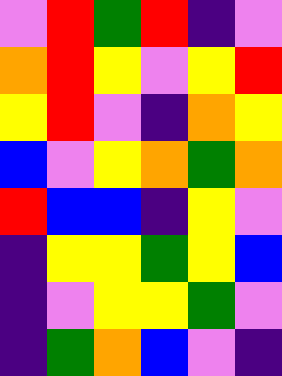[["violet", "red", "green", "red", "indigo", "violet"], ["orange", "red", "yellow", "violet", "yellow", "red"], ["yellow", "red", "violet", "indigo", "orange", "yellow"], ["blue", "violet", "yellow", "orange", "green", "orange"], ["red", "blue", "blue", "indigo", "yellow", "violet"], ["indigo", "yellow", "yellow", "green", "yellow", "blue"], ["indigo", "violet", "yellow", "yellow", "green", "violet"], ["indigo", "green", "orange", "blue", "violet", "indigo"]]